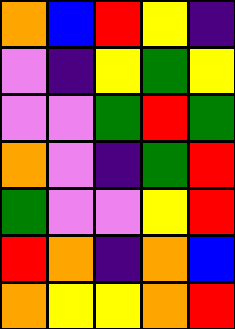[["orange", "blue", "red", "yellow", "indigo"], ["violet", "indigo", "yellow", "green", "yellow"], ["violet", "violet", "green", "red", "green"], ["orange", "violet", "indigo", "green", "red"], ["green", "violet", "violet", "yellow", "red"], ["red", "orange", "indigo", "orange", "blue"], ["orange", "yellow", "yellow", "orange", "red"]]